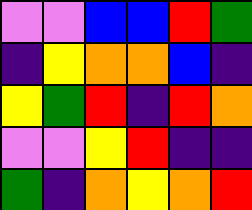[["violet", "violet", "blue", "blue", "red", "green"], ["indigo", "yellow", "orange", "orange", "blue", "indigo"], ["yellow", "green", "red", "indigo", "red", "orange"], ["violet", "violet", "yellow", "red", "indigo", "indigo"], ["green", "indigo", "orange", "yellow", "orange", "red"]]